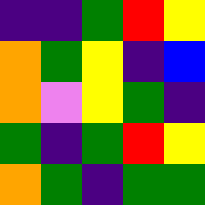[["indigo", "indigo", "green", "red", "yellow"], ["orange", "green", "yellow", "indigo", "blue"], ["orange", "violet", "yellow", "green", "indigo"], ["green", "indigo", "green", "red", "yellow"], ["orange", "green", "indigo", "green", "green"]]